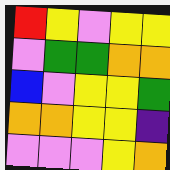[["red", "yellow", "violet", "yellow", "yellow"], ["violet", "green", "green", "orange", "orange"], ["blue", "violet", "yellow", "yellow", "green"], ["orange", "orange", "yellow", "yellow", "indigo"], ["violet", "violet", "violet", "yellow", "orange"]]